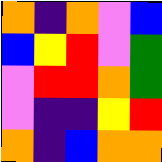[["orange", "indigo", "orange", "violet", "blue"], ["blue", "yellow", "red", "violet", "green"], ["violet", "red", "red", "orange", "green"], ["violet", "indigo", "indigo", "yellow", "red"], ["orange", "indigo", "blue", "orange", "orange"]]